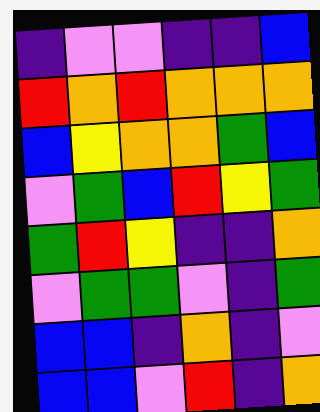[["indigo", "violet", "violet", "indigo", "indigo", "blue"], ["red", "orange", "red", "orange", "orange", "orange"], ["blue", "yellow", "orange", "orange", "green", "blue"], ["violet", "green", "blue", "red", "yellow", "green"], ["green", "red", "yellow", "indigo", "indigo", "orange"], ["violet", "green", "green", "violet", "indigo", "green"], ["blue", "blue", "indigo", "orange", "indigo", "violet"], ["blue", "blue", "violet", "red", "indigo", "orange"]]